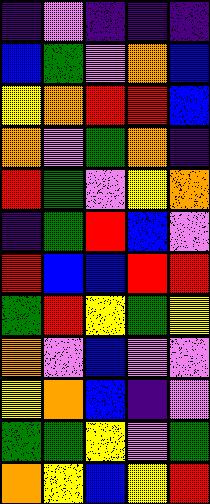[["indigo", "violet", "indigo", "indigo", "indigo"], ["blue", "green", "violet", "orange", "blue"], ["yellow", "orange", "red", "red", "blue"], ["orange", "violet", "green", "orange", "indigo"], ["red", "green", "violet", "yellow", "orange"], ["indigo", "green", "red", "blue", "violet"], ["red", "blue", "blue", "red", "red"], ["green", "red", "yellow", "green", "yellow"], ["orange", "violet", "blue", "violet", "violet"], ["yellow", "orange", "blue", "indigo", "violet"], ["green", "green", "yellow", "violet", "green"], ["orange", "yellow", "blue", "yellow", "red"]]